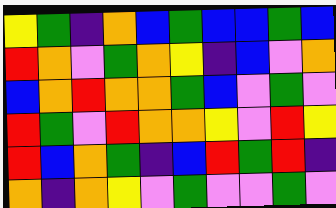[["yellow", "green", "indigo", "orange", "blue", "green", "blue", "blue", "green", "blue"], ["red", "orange", "violet", "green", "orange", "yellow", "indigo", "blue", "violet", "orange"], ["blue", "orange", "red", "orange", "orange", "green", "blue", "violet", "green", "violet"], ["red", "green", "violet", "red", "orange", "orange", "yellow", "violet", "red", "yellow"], ["red", "blue", "orange", "green", "indigo", "blue", "red", "green", "red", "indigo"], ["orange", "indigo", "orange", "yellow", "violet", "green", "violet", "violet", "green", "violet"]]